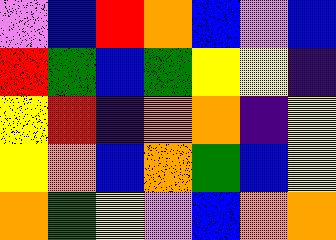[["violet", "blue", "red", "orange", "blue", "violet", "blue"], ["red", "green", "blue", "green", "yellow", "yellow", "indigo"], ["yellow", "red", "indigo", "orange", "orange", "indigo", "yellow"], ["yellow", "orange", "blue", "orange", "green", "blue", "yellow"], ["orange", "green", "yellow", "violet", "blue", "orange", "orange"]]